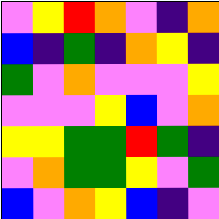[["violet", "yellow", "red", "orange", "violet", "indigo", "orange"], ["blue", "indigo", "green", "indigo", "orange", "yellow", "indigo"], ["green", "violet", "orange", "violet", "violet", "violet", "yellow"], ["violet", "violet", "violet", "yellow", "blue", "violet", "orange"], ["yellow", "yellow", "green", "green", "red", "green", "indigo"], ["violet", "orange", "green", "green", "yellow", "violet", "green"], ["blue", "violet", "orange", "yellow", "blue", "indigo", "violet"]]